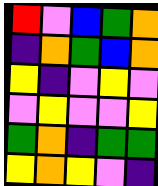[["red", "violet", "blue", "green", "orange"], ["indigo", "orange", "green", "blue", "orange"], ["yellow", "indigo", "violet", "yellow", "violet"], ["violet", "yellow", "violet", "violet", "yellow"], ["green", "orange", "indigo", "green", "green"], ["yellow", "orange", "yellow", "violet", "indigo"]]